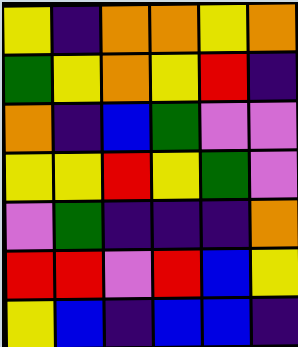[["yellow", "indigo", "orange", "orange", "yellow", "orange"], ["green", "yellow", "orange", "yellow", "red", "indigo"], ["orange", "indigo", "blue", "green", "violet", "violet"], ["yellow", "yellow", "red", "yellow", "green", "violet"], ["violet", "green", "indigo", "indigo", "indigo", "orange"], ["red", "red", "violet", "red", "blue", "yellow"], ["yellow", "blue", "indigo", "blue", "blue", "indigo"]]